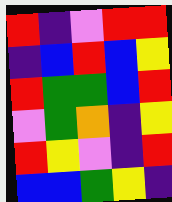[["red", "indigo", "violet", "red", "red"], ["indigo", "blue", "red", "blue", "yellow"], ["red", "green", "green", "blue", "red"], ["violet", "green", "orange", "indigo", "yellow"], ["red", "yellow", "violet", "indigo", "red"], ["blue", "blue", "green", "yellow", "indigo"]]